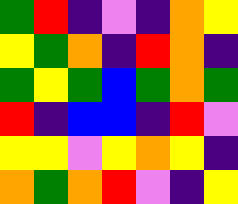[["green", "red", "indigo", "violet", "indigo", "orange", "yellow"], ["yellow", "green", "orange", "indigo", "red", "orange", "indigo"], ["green", "yellow", "green", "blue", "green", "orange", "green"], ["red", "indigo", "blue", "blue", "indigo", "red", "violet"], ["yellow", "yellow", "violet", "yellow", "orange", "yellow", "indigo"], ["orange", "green", "orange", "red", "violet", "indigo", "yellow"]]